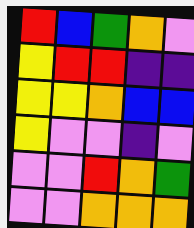[["red", "blue", "green", "orange", "violet"], ["yellow", "red", "red", "indigo", "indigo"], ["yellow", "yellow", "orange", "blue", "blue"], ["yellow", "violet", "violet", "indigo", "violet"], ["violet", "violet", "red", "orange", "green"], ["violet", "violet", "orange", "orange", "orange"]]